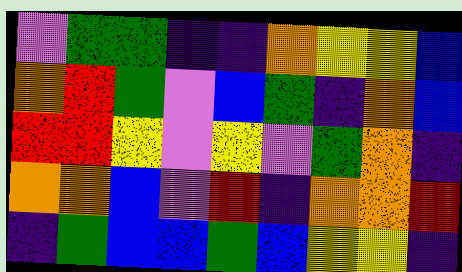[["violet", "green", "green", "indigo", "indigo", "orange", "yellow", "yellow", "blue"], ["orange", "red", "green", "violet", "blue", "green", "indigo", "orange", "blue"], ["red", "red", "yellow", "violet", "yellow", "violet", "green", "orange", "indigo"], ["orange", "orange", "blue", "violet", "red", "indigo", "orange", "orange", "red"], ["indigo", "green", "blue", "blue", "green", "blue", "yellow", "yellow", "indigo"]]